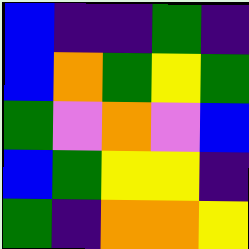[["blue", "indigo", "indigo", "green", "indigo"], ["blue", "orange", "green", "yellow", "green"], ["green", "violet", "orange", "violet", "blue"], ["blue", "green", "yellow", "yellow", "indigo"], ["green", "indigo", "orange", "orange", "yellow"]]